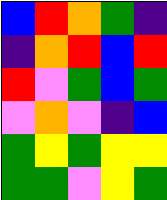[["blue", "red", "orange", "green", "indigo"], ["indigo", "orange", "red", "blue", "red"], ["red", "violet", "green", "blue", "green"], ["violet", "orange", "violet", "indigo", "blue"], ["green", "yellow", "green", "yellow", "yellow"], ["green", "green", "violet", "yellow", "green"]]